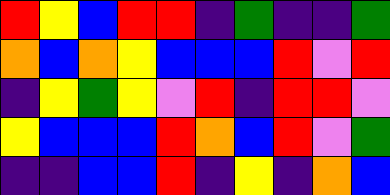[["red", "yellow", "blue", "red", "red", "indigo", "green", "indigo", "indigo", "green"], ["orange", "blue", "orange", "yellow", "blue", "blue", "blue", "red", "violet", "red"], ["indigo", "yellow", "green", "yellow", "violet", "red", "indigo", "red", "red", "violet"], ["yellow", "blue", "blue", "blue", "red", "orange", "blue", "red", "violet", "green"], ["indigo", "indigo", "blue", "blue", "red", "indigo", "yellow", "indigo", "orange", "blue"]]